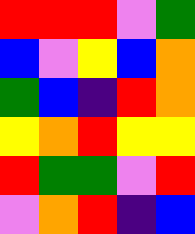[["red", "red", "red", "violet", "green"], ["blue", "violet", "yellow", "blue", "orange"], ["green", "blue", "indigo", "red", "orange"], ["yellow", "orange", "red", "yellow", "yellow"], ["red", "green", "green", "violet", "red"], ["violet", "orange", "red", "indigo", "blue"]]